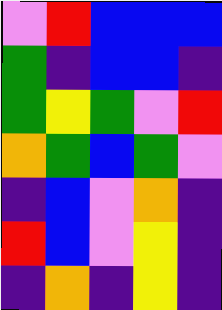[["violet", "red", "blue", "blue", "blue"], ["green", "indigo", "blue", "blue", "indigo"], ["green", "yellow", "green", "violet", "red"], ["orange", "green", "blue", "green", "violet"], ["indigo", "blue", "violet", "orange", "indigo"], ["red", "blue", "violet", "yellow", "indigo"], ["indigo", "orange", "indigo", "yellow", "indigo"]]